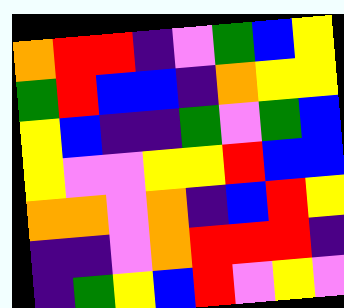[["orange", "red", "red", "indigo", "violet", "green", "blue", "yellow"], ["green", "red", "blue", "blue", "indigo", "orange", "yellow", "yellow"], ["yellow", "blue", "indigo", "indigo", "green", "violet", "green", "blue"], ["yellow", "violet", "violet", "yellow", "yellow", "red", "blue", "blue"], ["orange", "orange", "violet", "orange", "indigo", "blue", "red", "yellow"], ["indigo", "indigo", "violet", "orange", "red", "red", "red", "indigo"], ["indigo", "green", "yellow", "blue", "red", "violet", "yellow", "violet"]]